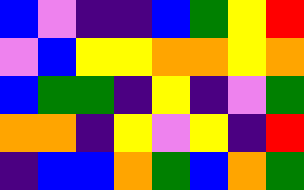[["blue", "violet", "indigo", "indigo", "blue", "green", "yellow", "red"], ["violet", "blue", "yellow", "yellow", "orange", "orange", "yellow", "orange"], ["blue", "green", "green", "indigo", "yellow", "indigo", "violet", "green"], ["orange", "orange", "indigo", "yellow", "violet", "yellow", "indigo", "red"], ["indigo", "blue", "blue", "orange", "green", "blue", "orange", "green"]]